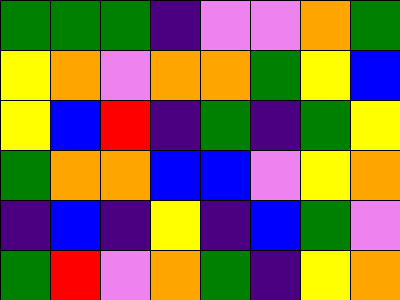[["green", "green", "green", "indigo", "violet", "violet", "orange", "green"], ["yellow", "orange", "violet", "orange", "orange", "green", "yellow", "blue"], ["yellow", "blue", "red", "indigo", "green", "indigo", "green", "yellow"], ["green", "orange", "orange", "blue", "blue", "violet", "yellow", "orange"], ["indigo", "blue", "indigo", "yellow", "indigo", "blue", "green", "violet"], ["green", "red", "violet", "orange", "green", "indigo", "yellow", "orange"]]